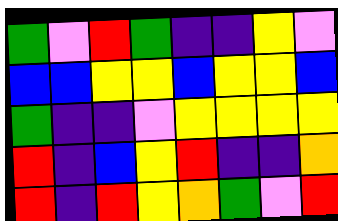[["green", "violet", "red", "green", "indigo", "indigo", "yellow", "violet"], ["blue", "blue", "yellow", "yellow", "blue", "yellow", "yellow", "blue"], ["green", "indigo", "indigo", "violet", "yellow", "yellow", "yellow", "yellow"], ["red", "indigo", "blue", "yellow", "red", "indigo", "indigo", "orange"], ["red", "indigo", "red", "yellow", "orange", "green", "violet", "red"]]